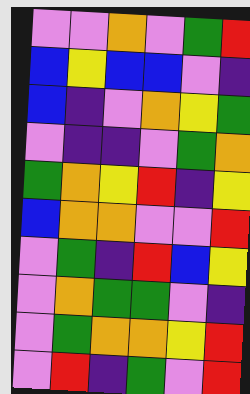[["violet", "violet", "orange", "violet", "green", "red"], ["blue", "yellow", "blue", "blue", "violet", "indigo"], ["blue", "indigo", "violet", "orange", "yellow", "green"], ["violet", "indigo", "indigo", "violet", "green", "orange"], ["green", "orange", "yellow", "red", "indigo", "yellow"], ["blue", "orange", "orange", "violet", "violet", "red"], ["violet", "green", "indigo", "red", "blue", "yellow"], ["violet", "orange", "green", "green", "violet", "indigo"], ["violet", "green", "orange", "orange", "yellow", "red"], ["violet", "red", "indigo", "green", "violet", "red"]]